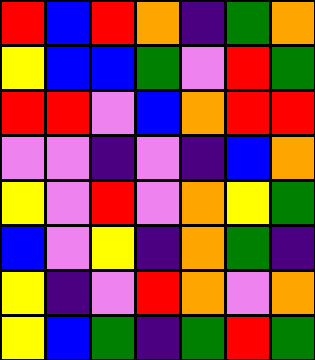[["red", "blue", "red", "orange", "indigo", "green", "orange"], ["yellow", "blue", "blue", "green", "violet", "red", "green"], ["red", "red", "violet", "blue", "orange", "red", "red"], ["violet", "violet", "indigo", "violet", "indigo", "blue", "orange"], ["yellow", "violet", "red", "violet", "orange", "yellow", "green"], ["blue", "violet", "yellow", "indigo", "orange", "green", "indigo"], ["yellow", "indigo", "violet", "red", "orange", "violet", "orange"], ["yellow", "blue", "green", "indigo", "green", "red", "green"]]